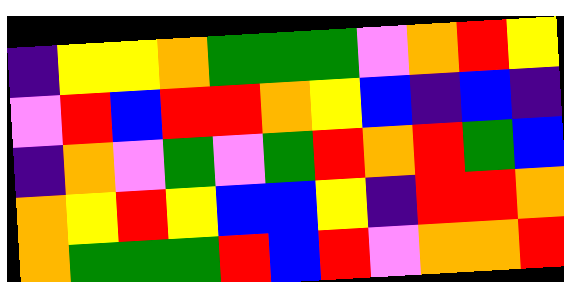[["indigo", "yellow", "yellow", "orange", "green", "green", "green", "violet", "orange", "red", "yellow"], ["violet", "red", "blue", "red", "red", "orange", "yellow", "blue", "indigo", "blue", "indigo"], ["indigo", "orange", "violet", "green", "violet", "green", "red", "orange", "red", "green", "blue"], ["orange", "yellow", "red", "yellow", "blue", "blue", "yellow", "indigo", "red", "red", "orange"], ["orange", "green", "green", "green", "red", "blue", "red", "violet", "orange", "orange", "red"]]